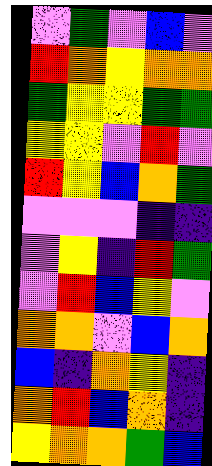[["violet", "green", "violet", "blue", "violet"], ["red", "orange", "yellow", "orange", "orange"], ["green", "yellow", "yellow", "green", "green"], ["yellow", "yellow", "violet", "red", "violet"], ["red", "yellow", "blue", "orange", "green"], ["violet", "violet", "violet", "indigo", "indigo"], ["violet", "yellow", "indigo", "red", "green"], ["violet", "red", "blue", "yellow", "violet"], ["orange", "orange", "violet", "blue", "orange"], ["blue", "indigo", "orange", "yellow", "indigo"], ["orange", "red", "blue", "orange", "indigo"], ["yellow", "orange", "orange", "green", "blue"]]